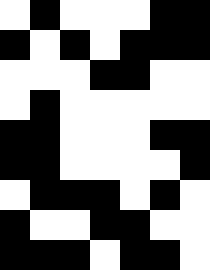[["white", "black", "white", "white", "white", "black", "black"], ["black", "white", "black", "white", "black", "black", "black"], ["white", "white", "white", "black", "black", "white", "white"], ["white", "black", "white", "white", "white", "white", "white"], ["black", "black", "white", "white", "white", "black", "black"], ["black", "black", "white", "white", "white", "white", "black"], ["white", "black", "black", "black", "white", "black", "white"], ["black", "white", "white", "black", "black", "white", "white"], ["black", "black", "black", "white", "black", "black", "white"]]